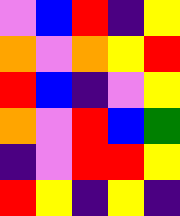[["violet", "blue", "red", "indigo", "yellow"], ["orange", "violet", "orange", "yellow", "red"], ["red", "blue", "indigo", "violet", "yellow"], ["orange", "violet", "red", "blue", "green"], ["indigo", "violet", "red", "red", "yellow"], ["red", "yellow", "indigo", "yellow", "indigo"]]